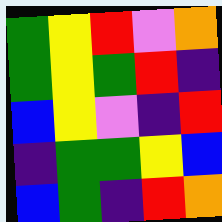[["green", "yellow", "red", "violet", "orange"], ["green", "yellow", "green", "red", "indigo"], ["blue", "yellow", "violet", "indigo", "red"], ["indigo", "green", "green", "yellow", "blue"], ["blue", "green", "indigo", "red", "orange"]]